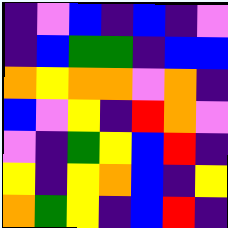[["indigo", "violet", "blue", "indigo", "blue", "indigo", "violet"], ["indigo", "blue", "green", "green", "indigo", "blue", "blue"], ["orange", "yellow", "orange", "orange", "violet", "orange", "indigo"], ["blue", "violet", "yellow", "indigo", "red", "orange", "violet"], ["violet", "indigo", "green", "yellow", "blue", "red", "indigo"], ["yellow", "indigo", "yellow", "orange", "blue", "indigo", "yellow"], ["orange", "green", "yellow", "indigo", "blue", "red", "indigo"]]